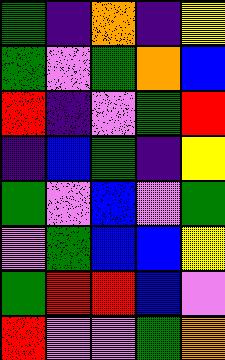[["green", "indigo", "orange", "indigo", "yellow"], ["green", "violet", "green", "orange", "blue"], ["red", "indigo", "violet", "green", "red"], ["indigo", "blue", "green", "indigo", "yellow"], ["green", "violet", "blue", "violet", "green"], ["violet", "green", "blue", "blue", "yellow"], ["green", "red", "red", "blue", "violet"], ["red", "violet", "violet", "green", "orange"]]